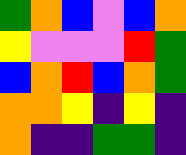[["green", "orange", "blue", "violet", "blue", "orange"], ["yellow", "violet", "violet", "violet", "red", "green"], ["blue", "orange", "red", "blue", "orange", "green"], ["orange", "orange", "yellow", "indigo", "yellow", "indigo"], ["orange", "indigo", "indigo", "green", "green", "indigo"]]